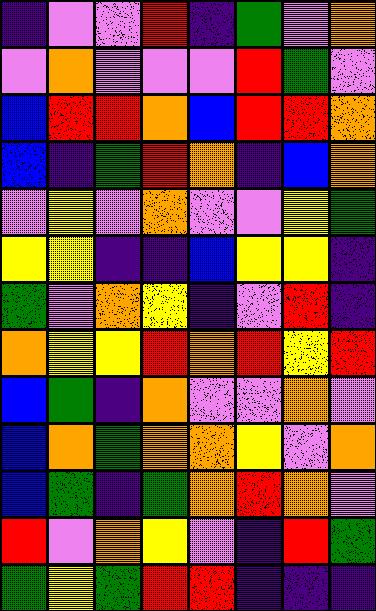[["indigo", "violet", "violet", "red", "indigo", "green", "violet", "orange"], ["violet", "orange", "violet", "violet", "violet", "red", "green", "violet"], ["blue", "red", "red", "orange", "blue", "red", "red", "orange"], ["blue", "indigo", "green", "red", "orange", "indigo", "blue", "orange"], ["violet", "yellow", "violet", "orange", "violet", "violet", "yellow", "green"], ["yellow", "yellow", "indigo", "indigo", "blue", "yellow", "yellow", "indigo"], ["green", "violet", "orange", "yellow", "indigo", "violet", "red", "indigo"], ["orange", "yellow", "yellow", "red", "orange", "red", "yellow", "red"], ["blue", "green", "indigo", "orange", "violet", "violet", "orange", "violet"], ["blue", "orange", "green", "orange", "orange", "yellow", "violet", "orange"], ["blue", "green", "indigo", "green", "orange", "red", "orange", "violet"], ["red", "violet", "orange", "yellow", "violet", "indigo", "red", "green"], ["green", "yellow", "green", "red", "red", "indigo", "indigo", "indigo"]]